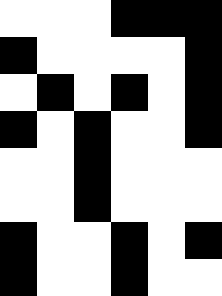[["white", "white", "white", "black", "black", "black"], ["black", "white", "white", "white", "white", "black"], ["white", "black", "white", "black", "white", "black"], ["black", "white", "black", "white", "white", "black"], ["white", "white", "black", "white", "white", "white"], ["white", "white", "black", "white", "white", "white"], ["black", "white", "white", "black", "white", "black"], ["black", "white", "white", "black", "white", "white"]]